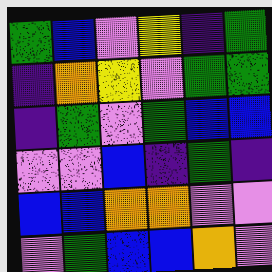[["green", "blue", "violet", "yellow", "indigo", "green"], ["indigo", "orange", "yellow", "violet", "green", "green"], ["indigo", "green", "violet", "green", "blue", "blue"], ["violet", "violet", "blue", "indigo", "green", "indigo"], ["blue", "blue", "orange", "orange", "violet", "violet"], ["violet", "green", "blue", "blue", "orange", "violet"]]